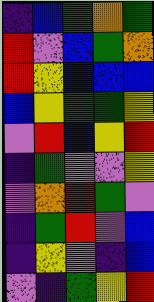[["indigo", "blue", "green", "orange", "green"], ["red", "violet", "blue", "green", "orange"], ["red", "yellow", "blue", "blue", "blue"], ["blue", "yellow", "green", "green", "yellow"], ["violet", "red", "blue", "yellow", "red"], ["indigo", "green", "violet", "violet", "yellow"], ["violet", "orange", "red", "green", "violet"], ["indigo", "green", "red", "violet", "blue"], ["indigo", "yellow", "violet", "indigo", "blue"], ["violet", "indigo", "green", "yellow", "red"]]